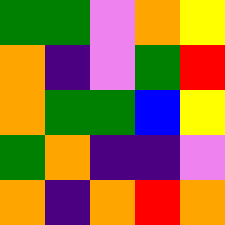[["green", "green", "violet", "orange", "yellow"], ["orange", "indigo", "violet", "green", "red"], ["orange", "green", "green", "blue", "yellow"], ["green", "orange", "indigo", "indigo", "violet"], ["orange", "indigo", "orange", "red", "orange"]]